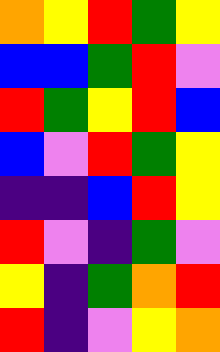[["orange", "yellow", "red", "green", "yellow"], ["blue", "blue", "green", "red", "violet"], ["red", "green", "yellow", "red", "blue"], ["blue", "violet", "red", "green", "yellow"], ["indigo", "indigo", "blue", "red", "yellow"], ["red", "violet", "indigo", "green", "violet"], ["yellow", "indigo", "green", "orange", "red"], ["red", "indigo", "violet", "yellow", "orange"]]